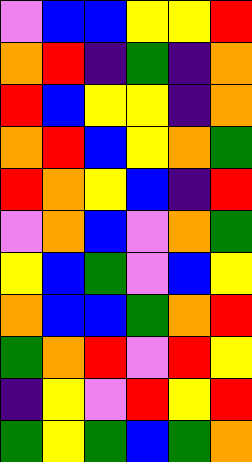[["violet", "blue", "blue", "yellow", "yellow", "red"], ["orange", "red", "indigo", "green", "indigo", "orange"], ["red", "blue", "yellow", "yellow", "indigo", "orange"], ["orange", "red", "blue", "yellow", "orange", "green"], ["red", "orange", "yellow", "blue", "indigo", "red"], ["violet", "orange", "blue", "violet", "orange", "green"], ["yellow", "blue", "green", "violet", "blue", "yellow"], ["orange", "blue", "blue", "green", "orange", "red"], ["green", "orange", "red", "violet", "red", "yellow"], ["indigo", "yellow", "violet", "red", "yellow", "red"], ["green", "yellow", "green", "blue", "green", "orange"]]